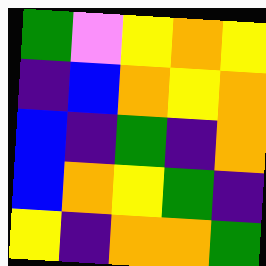[["green", "violet", "yellow", "orange", "yellow"], ["indigo", "blue", "orange", "yellow", "orange"], ["blue", "indigo", "green", "indigo", "orange"], ["blue", "orange", "yellow", "green", "indigo"], ["yellow", "indigo", "orange", "orange", "green"]]